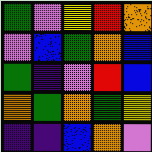[["green", "violet", "yellow", "red", "orange"], ["violet", "blue", "green", "orange", "blue"], ["green", "indigo", "violet", "red", "blue"], ["orange", "green", "orange", "green", "yellow"], ["indigo", "indigo", "blue", "orange", "violet"]]